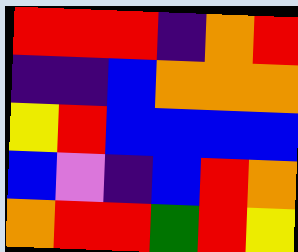[["red", "red", "red", "indigo", "orange", "red"], ["indigo", "indigo", "blue", "orange", "orange", "orange"], ["yellow", "red", "blue", "blue", "blue", "blue"], ["blue", "violet", "indigo", "blue", "red", "orange"], ["orange", "red", "red", "green", "red", "yellow"]]